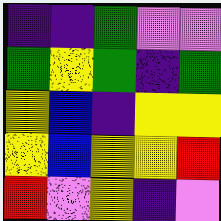[["indigo", "indigo", "green", "violet", "violet"], ["green", "yellow", "green", "indigo", "green"], ["yellow", "blue", "indigo", "yellow", "yellow"], ["yellow", "blue", "yellow", "yellow", "red"], ["red", "violet", "yellow", "indigo", "violet"]]